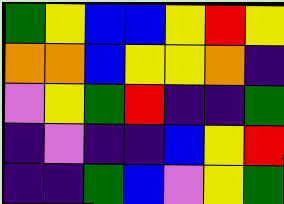[["green", "yellow", "blue", "blue", "yellow", "red", "yellow"], ["orange", "orange", "blue", "yellow", "yellow", "orange", "indigo"], ["violet", "yellow", "green", "red", "indigo", "indigo", "green"], ["indigo", "violet", "indigo", "indigo", "blue", "yellow", "red"], ["indigo", "indigo", "green", "blue", "violet", "yellow", "green"]]